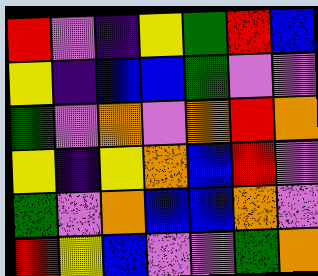[["red", "violet", "indigo", "yellow", "green", "red", "blue"], ["yellow", "indigo", "blue", "blue", "green", "violet", "violet"], ["green", "violet", "orange", "violet", "orange", "red", "orange"], ["yellow", "indigo", "yellow", "orange", "blue", "red", "violet"], ["green", "violet", "orange", "blue", "blue", "orange", "violet"], ["red", "yellow", "blue", "violet", "violet", "green", "orange"]]